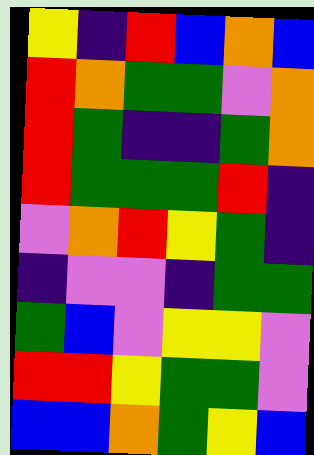[["yellow", "indigo", "red", "blue", "orange", "blue"], ["red", "orange", "green", "green", "violet", "orange"], ["red", "green", "indigo", "indigo", "green", "orange"], ["red", "green", "green", "green", "red", "indigo"], ["violet", "orange", "red", "yellow", "green", "indigo"], ["indigo", "violet", "violet", "indigo", "green", "green"], ["green", "blue", "violet", "yellow", "yellow", "violet"], ["red", "red", "yellow", "green", "green", "violet"], ["blue", "blue", "orange", "green", "yellow", "blue"]]